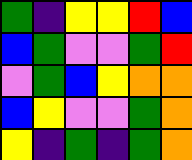[["green", "indigo", "yellow", "yellow", "red", "blue"], ["blue", "green", "violet", "violet", "green", "red"], ["violet", "green", "blue", "yellow", "orange", "orange"], ["blue", "yellow", "violet", "violet", "green", "orange"], ["yellow", "indigo", "green", "indigo", "green", "orange"]]